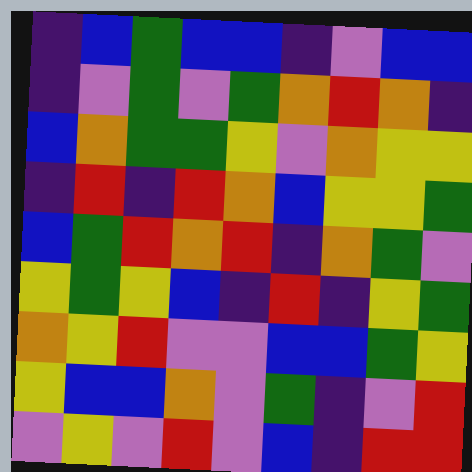[["indigo", "blue", "green", "blue", "blue", "indigo", "violet", "blue", "blue"], ["indigo", "violet", "green", "violet", "green", "orange", "red", "orange", "indigo"], ["blue", "orange", "green", "green", "yellow", "violet", "orange", "yellow", "yellow"], ["indigo", "red", "indigo", "red", "orange", "blue", "yellow", "yellow", "green"], ["blue", "green", "red", "orange", "red", "indigo", "orange", "green", "violet"], ["yellow", "green", "yellow", "blue", "indigo", "red", "indigo", "yellow", "green"], ["orange", "yellow", "red", "violet", "violet", "blue", "blue", "green", "yellow"], ["yellow", "blue", "blue", "orange", "violet", "green", "indigo", "violet", "red"], ["violet", "yellow", "violet", "red", "violet", "blue", "indigo", "red", "red"]]